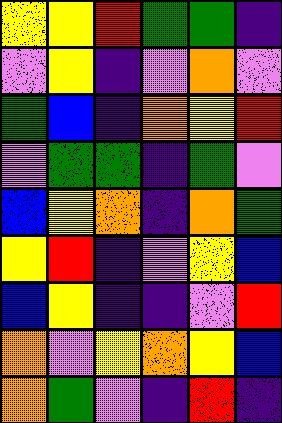[["yellow", "yellow", "red", "green", "green", "indigo"], ["violet", "yellow", "indigo", "violet", "orange", "violet"], ["green", "blue", "indigo", "orange", "yellow", "red"], ["violet", "green", "green", "indigo", "green", "violet"], ["blue", "yellow", "orange", "indigo", "orange", "green"], ["yellow", "red", "indigo", "violet", "yellow", "blue"], ["blue", "yellow", "indigo", "indigo", "violet", "red"], ["orange", "violet", "yellow", "orange", "yellow", "blue"], ["orange", "green", "violet", "indigo", "red", "indigo"]]